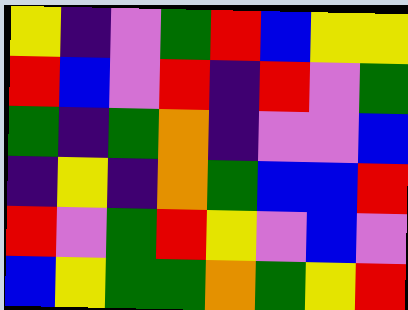[["yellow", "indigo", "violet", "green", "red", "blue", "yellow", "yellow"], ["red", "blue", "violet", "red", "indigo", "red", "violet", "green"], ["green", "indigo", "green", "orange", "indigo", "violet", "violet", "blue"], ["indigo", "yellow", "indigo", "orange", "green", "blue", "blue", "red"], ["red", "violet", "green", "red", "yellow", "violet", "blue", "violet"], ["blue", "yellow", "green", "green", "orange", "green", "yellow", "red"]]